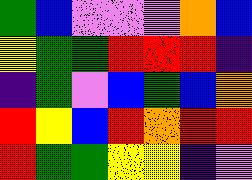[["green", "blue", "violet", "violet", "violet", "orange", "blue"], ["yellow", "green", "green", "red", "red", "red", "indigo"], ["indigo", "green", "violet", "blue", "green", "blue", "orange"], ["red", "yellow", "blue", "red", "orange", "red", "red"], ["red", "green", "green", "yellow", "yellow", "indigo", "violet"]]